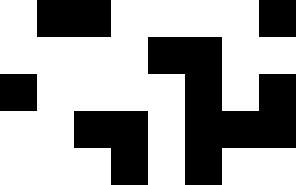[["white", "black", "black", "white", "white", "white", "white", "black"], ["white", "white", "white", "white", "black", "black", "white", "white"], ["black", "white", "white", "white", "white", "black", "white", "black"], ["white", "white", "black", "black", "white", "black", "black", "black"], ["white", "white", "white", "black", "white", "black", "white", "white"]]